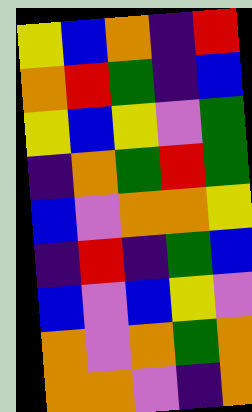[["yellow", "blue", "orange", "indigo", "red"], ["orange", "red", "green", "indigo", "blue"], ["yellow", "blue", "yellow", "violet", "green"], ["indigo", "orange", "green", "red", "green"], ["blue", "violet", "orange", "orange", "yellow"], ["indigo", "red", "indigo", "green", "blue"], ["blue", "violet", "blue", "yellow", "violet"], ["orange", "violet", "orange", "green", "orange"], ["orange", "orange", "violet", "indigo", "orange"]]